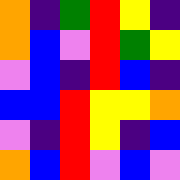[["orange", "indigo", "green", "red", "yellow", "indigo"], ["orange", "blue", "violet", "red", "green", "yellow"], ["violet", "blue", "indigo", "red", "blue", "indigo"], ["blue", "blue", "red", "yellow", "yellow", "orange"], ["violet", "indigo", "red", "yellow", "indigo", "blue"], ["orange", "blue", "red", "violet", "blue", "violet"]]